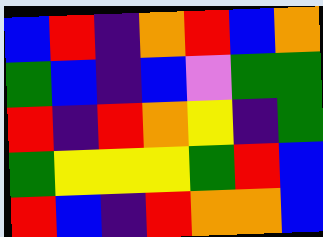[["blue", "red", "indigo", "orange", "red", "blue", "orange"], ["green", "blue", "indigo", "blue", "violet", "green", "green"], ["red", "indigo", "red", "orange", "yellow", "indigo", "green"], ["green", "yellow", "yellow", "yellow", "green", "red", "blue"], ["red", "blue", "indigo", "red", "orange", "orange", "blue"]]